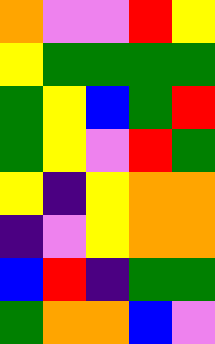[["orange", "violet", "violet", "red", "yellow"], ["yellow", "green", "green", "green", "green"], ["green", "yellow", "blue", "green", "red"], ["green", "yellow", "violet", "red", "green"], ["yellow", "indigo", "yellow", "orange", "orange"], ["indigo", "violet", "yellow", "orange", "orange"], ["blue", "red", "indigo", "green", "green"], ["green", "orange", "orange", "blue", "violet"]]